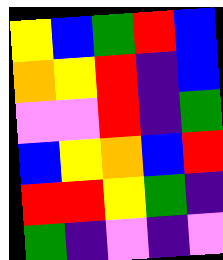[["yellow", "blue", "green", "red", "blue"], ["orange", "yellow", "red", "indigo", "blue"], ["violet", "violet", "red", "indigo", "green"], ["blue", "yellow", "orange", "blue", "red"], ["red", "red", "yellow", "green", "indigo"], ["green", "indigo", "violet", "indigo", "violet"]]